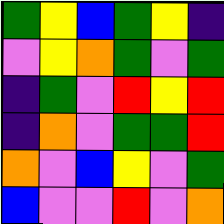[["green", "yellow", "blue", "green", "yellow", "indigo"], ["violet", "yellow", "orange", "green", "violet", "green"], ["indigo", "green", "violet", "red", "yellow", "red"], ["indigo", "orange", "violet", "green", "green", "red"], ["orange", "violet", "blue", "yellow", "violet", "green"], ["blue", "violet", "violet", "red", "violet", "orange"]]